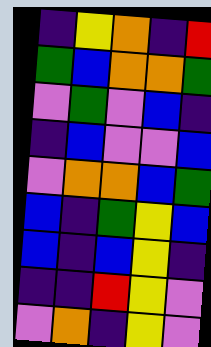[["indigo", "yellow", "orange", "indigo", "red"], ["green", "blue", "orange", "orange", "green"], ["violet", "green", "violet", "blue", "indigo"], ["indigo", "blue", "violet", "violet", "blue"], ["violet", "orange", "orange", "blue", "green"], ["blue", "indigo", "green", "yellow", "blue"], ["blue", "indigo", "blue", "yellow", "indigo"], ["indigo", "indigo", "red", "yellow", "violet"], ["violet", "orange", "indigo", "yellow", "violet"]]